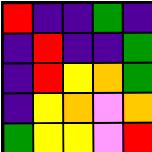[["red", "indigo", "indigo", "green", "indigo"], ["indigo", "red", "indigo", "indigo", "green"], ["indigo", "red", "yellow", "orange", "green"], ["indigo", "yellow", "orange", "violet", "orange"], ["green", "yellow", "yellow", "violet", "red"]]